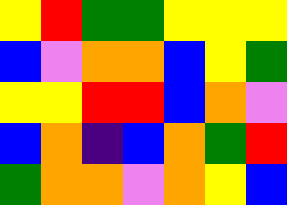[["yellow", "red", "green", "green", "yellow", "yellow", "yellow"], ["blue", "violet", "orange", "orange", "blue", "yellow", "green"], ["yellow", "yellow", "red", "red", "blue", "orange", "violet"], ["blue", "orange", "indigo", "blue", "orange", "green", "red"], ["green", "orange", "orange", "violet", "orange", "yellow", "blue"]]